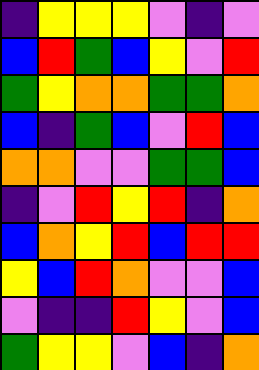[["indigo", "yellow", "yellow", "yellow", "violet", "indigo", "violet"], ["blue", "red", "green", "blue", "yellow", "violet", "red"], ["green", "yellow", "orange", "orange", "green", "green", "orange"], ["blue", "indigo", "green", "blue", "violet", "red", "blue"], ["orange", "orange", "violet", "violet", "green", "green", "blue"], ["indigo", "violet", "red", "yellow", "red", "indigo", "orange"], ["blue", "orange", "yellow", "red", "blue", "red", "red"], ["yellow", "blue", "red", "orange", "violet", "violet", "blue"], ["violet", "indigo", "indigo", "red", "yellow", "violet", "blue"], ["green", "yellow", "yellow", "violet", "blue", "indigo", "orange"]]